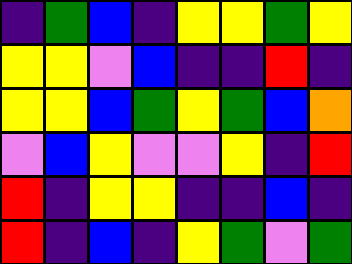[["indigo", "green", "blue", "indigo", "yellow", "yellow", "green", "yellow"], ["yellow", "yellow", "violet", "blue", "indigo", "indigo", "red", "indigo"], ["yellow", "yellow", "blue", "green", "yellow", "green", "blue", "orange"], ["violet", "blue", "yellow", "violet", "violet", "yellow", "indigo", "red"], ["red", "indigo", "yellow", "yellow", "indigo", "indigo", "blue", "indigo"], ["red", "indigo", "blue", "indigo", "yellow", "green", "violet", "green"]]